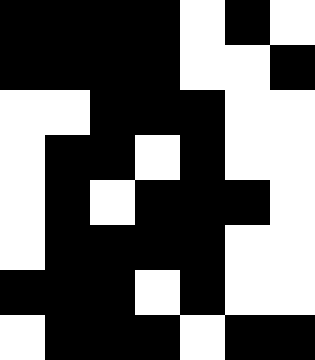[["black", "black", "black", "black", "white", "black", "white"], ["black", "black", "black", "black", "white", "white", "black"], ["white", "white", "black", "black", "black", "white", "white"], ["white", "black", "black", "white", "black", "white", "white"], ["white", "black", "white", "black", "black", "black", "white"], ["white", "black", "black", "black", "black", "white", "white"], ["black", "black", "black", "white", "black", "white", "white"], ["white", "black", "black", "black", "white", "black", "black"]]